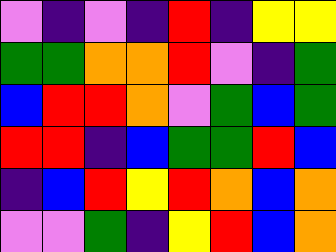[["violet", "indigo", "violet", "indigo", "red", "indigo", "yellow", "yellow"], ["green", "green", "orange", "orange", "red", "violet", "indigo", "green"], ["blue", "red", "red", "orange", "violet", "green", "blue", "green"], ["red", "red", "indigo", "blue", "green", "green", "red", "blue"], ["indigo", "blue", "red", "yellow", "red", "orange", "blue", "orange"], ["violet", "violet", "green", "indigo", "yellow", "red", "blue", "orange"]]